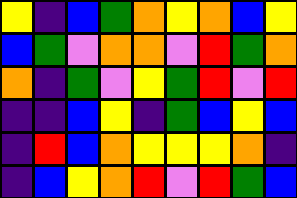[["yellow", "indigo", "blue", "green", "orange", "yellow", "orange", "blue", "yellow"], ["blue", "green", "violet", "orange", "orange", "violet", "red", "green", "orange"], ["orange", "indigo", "green", "violet", "yellow", "green", "red", "violet", "red"], ["indigo", "indigo", "blue", "yellow", "indigo", "green", "blue", "yellow", "blue"], ["indigo", "red", "blue", "orange", "yellow", "yellow", "yellow", "orange", "indigo"], ["indigo", "blue", "yellow", "orange", "red", "violet", "red", "green", "blue"]]